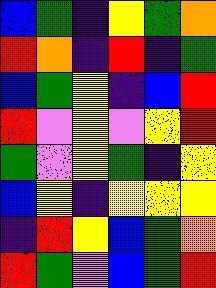[["blue", "green", "indigo", "yellow", "green", "orange"], ["red", "orange", "indigo", "red", "indigo", "green"], ["blue", "green", "yellow", "indigo", "blue", "red"], ["red", "violet", "yellow", "violet", "yellow", "red"], ["green", "violet", "yellow", "green", "indigo", "yellow"], ["blue", "yellow", "indigo", "yellow", "yellow", "yellow"], ["indigo", "red", "yellow", "blue", "green", "orange"], ["red", "green", "violet", "blue", "green", "red"]]